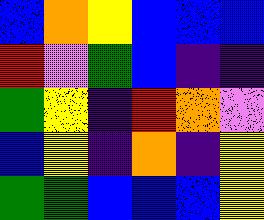[["blue", "orange", "yellow", "blue", "blue", "blue"], ["red", "violet", "green", "blue", "indigo", "indigo"], ["green", "yellow", "indigo", "red", "orange", "violet"], ["blue", "yellow", "indigo", "orange", "indigo", "yellow"], ["green", "green", "blue", "blue", "blue", "yellow"]]